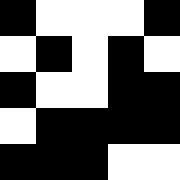[["black", "white", "white", "white", "black"], ["white", "black", "white", "black", "white"], ["black", "white", "white", "black", "black"], ["white", "black", "black", "black", "black"], ["black", "black", "black", "white", "white"]]